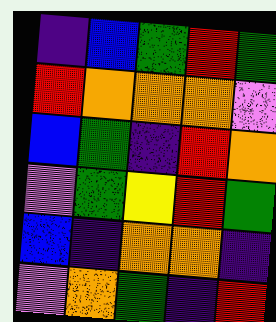[["indigo", "blue", "green", "red", "green"], ["red", "orange", "orange", "orange", "violet"], ["blue", "green", "indigo", "red", "orange"], ["violet", "green", "yellow", "red", "green"], ["blue", "indigo", "orange", "orange", "indigo"], ["violet", "orange", "green", "indigo", "red"]]